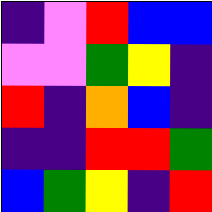[["indigo", "violet", "red", "blue", "blue"], ["violet", "violet", "green", "yellow", "indigo"], ["red", "indigo", "orange", "blue", "indigo"], ["indigo", "indigo", "red", "red", "green"], ["blue", "green", "yellow", "indigo", "red"]]